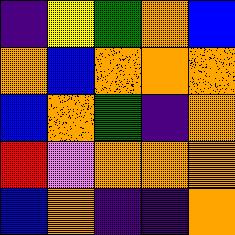[["indigo", "yellow", "green", "orange", "blue"], ["orange", "blue", "orange", "orange", "orange"], ["blue", "orange", "green", "indigo", "orange"], ["red", "violet", "orange", "orange", "orange"], ["blue", "orange", "indigo", "indigo", "orange"]]